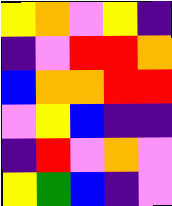[["yellow", "orange", "violet", "yellow", "indigo"], ["indigo", "violet", "red", "red", "orange"], ["blue", "orange", "orange", "red", "red"], ["violet", "yellow", "blue", "indigo", "indigo"], ["indigo", "red", "violet", "orange", "violet"], ["yellow", "green", "blue", "indigo", "violet"]]